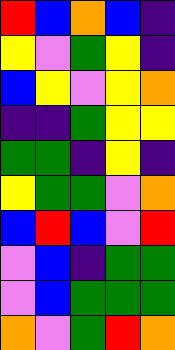[["red", "blue", "orange", "blue", "indigo"], ["yellow", "violet", "green", "yellow", "indigo"], ["blue", "yellow", "violet", "yellow", "orange"], ["indigo", "indigo", "green", "yellow", "yellow"], ["green", "green", "indigo", "yellow", "indigo"], ["yellow", "green", "green", "violet", "orange"], ["blue", "red", "blue", "violet", "red"], ["violet", "blue", "indigo", "green", "green"], ["violet", "blue", "green", "green", "green"], ["orange", "violet", "green", "red", "orange"]]